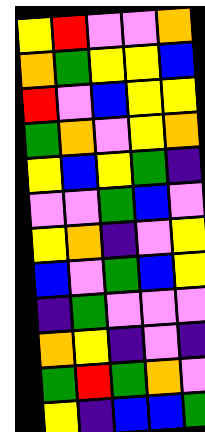[["yellow", "red", "violet", "violet", "orange"], ["orange", "green", "yellow", "yellow", "blue"], ["red", "violet", "blue", "yellow", "yellow"], ["green", "orange", "violet", "yellow", "orange"], ["yellow", "blue", "yellow", "green", "indigo"], ["violet", "violet", "green", "blue", "violet"], ["yellow", "orange", "indigo", "violet", "yellow"], ["blue", "violet", "green", "blue", "yellow"], ["indigo", "green", "violet", "violet", "violet"], ["orange", "yellow", "indigo", "violet", "indigo"], ["green", "red", "green", "orange", "violet"], ["yellow", "indigo", "blue", "blue", "green"]]